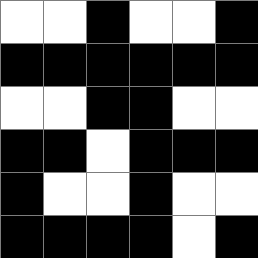[["white", "white", "black", "white", "white", "black"], ["black", "black", "black", "black", "black", "black"], ["white", "white", "black", "black", "white", "white"], ["black", "black", "white", "black", "black", "black"], ["black", "white", "white", "black", "white", "white"], ["black", "black", "black", "black", "white", "black"]]